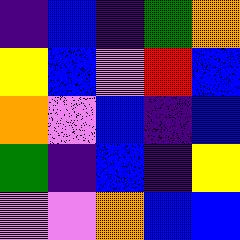[["indigo", "blue", "indigo", "green", "orange"], ["yellow", "blue", "violet", "red", "blue"], ["orange", "violet", "blue", "indigo", "blue"], ["green", "indigo", "blue", "indigo", "yellow"], ["violet", "violet", "orange", "blue", "blue"]]